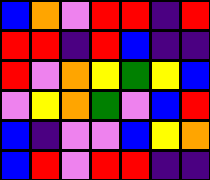[["blue", "orange", "violet", "red", "red", "indigo", "red"], ["red", "red", "indigo", "red", "blue", "indigo", "indigo"], ["red", "violet", "orange", "yellow", "green", "yellow", "blue"], ["violet", "yellow", "orange", "green", "violet", "blue", "red"], ["blue", "indigo", "violet", "violet", "blue", "yellow", "orange"], ["blue", "red", "violet", "red", "red", "indigo", "indigo"]]